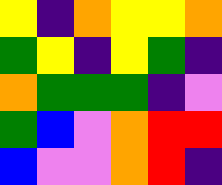[["yellow", "indigo", "orange", "yellow", "yellow", "orange"], ["green", "yellow", "indigo", "yellow", "green", "indigo"], ["orange", "green", "green", "green", "indigo", "violet"], ["green", "blue", "violet", "orange", "red", "red"], ["blue", "violet", "violet", "orange", "red", "indigo"]]